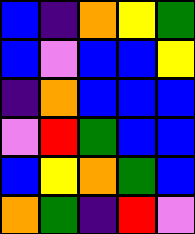[["blue", "indigo", "orange", "yellow", "green"], ["blue", "violet", "blue", "blue", "yellow"], ["indigo", "orange", "blue", "blue", "blue"], ["violet", "red", "green", "blue", "blue"], ["blue", "yellow", "orange", "green", "blue"], ["orange", "green", "indigo", "red", "violet"]]